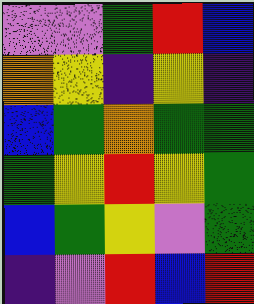[["violet", "violet", "green", "red", "blue"], ["orange", "yellow", "indigo", "yellow", "indigo"], ["blue", "green", "orange", "green", "green"], ["green", "yellow", "red", "yellow", "green"], ["blue", "green", "yellow", "violet", "green"], ["indigo", "violet", "red", "blue", "red"]]